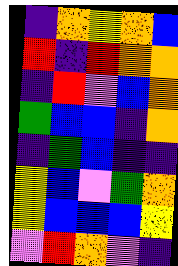[["indigo", "orange", "yellow", "orange", "blue"], ["red", "indigo", "red", "orange", "orange"], ["indigo", "red", "violet", "blue", "orange"], ["green", "blue", "blue", "indigo", "orange"], ["indigo", "green", "blue", "indigo", "indigo"], ["yellow", "blue", "violet", "green", "orange"], ["yellow", "blue", "blue", "blue", "yellow"], ["violet", "red", "orange", "violet", "indigo"]]